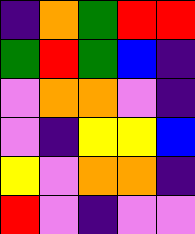[["indigo", "orange", "green", "red", "red"], ["green", "red", "green", "blue", "indigo"], ["violet", "orange", "orange", "violet", "indigo"], ["violet", "indigo", "yellow", "yellow", "blue"], ["yellow", "violet", "orange", "orange", "indigo"], ["red", "violet", "indigo", "violet", "violet"]]